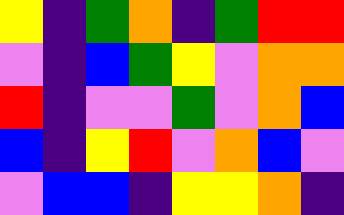[["yellow", "indigo", "green", "orange", "indigo", "green", "red", "red"], ["violet", "indigo", "blue", "green", "yellow", "violet", "orange", "orange"], ["red", "indigo", "violet", "violet", "green", "violet", "orange", "blue"], ["blue", "indigo", "yellow", "red", "violet", "orange", "blue", "violet"], ["violet", "blue", "blue", "indigo", "yellow", "yellow", "orange", "indigo"]]